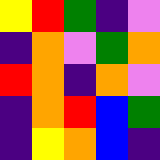[["yellow", "red", "green", "indigo", "violet"], ["indigo", "orange", "violet", "green", "orange"], ["red", "orange", "indigo", "orange", "violet"], ["indigo", "orange", "red", "blue", "green"], ["indigo", "yellow", "orange", "blue", "indigo"]]